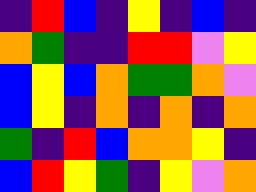[["indigo", "red", "blue", "indigo", "yellow", "indigo", "blue", "indigo"], ["orange", "green", "indigo", "indigo", "red", "red", "violet", "yellow"], ["blue", "yellow", "blue", "orange", "green", "green", "orange", "violet"], ["blue", "yellow", "indigo", "orange", "indigo", "orange", "indigo", "orange"], ["green", "indigo", "red", "blue", "orange", "orange", "yellow", "indigo"], ["blue", "red", "yellow", "green", "indigo", "yellow", "violet", "orange"]]